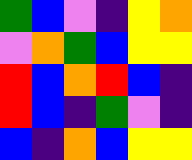[["green", "blue", "violet", "indigo", "yellow", "orange"], ["violet", "orange", "green", "blue", "yellow", "yellow"], ["red", "blue", "orange", "red", "blue", "indigo"], ["red", "blue", "indigo", "green", "violet", "indigo"], ["blue", "indigo", "orange", "blue", "yellow", "yellow"]]